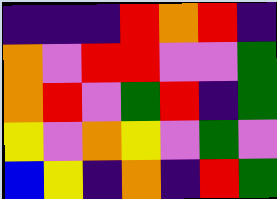[["indigo", "indigo", "indigo", "red", "orange", "red", "indigo"], ["orange", "violet", "red", "red", "violet", "violet", "green"], ["orange", "red", "violet", "green", "red", "indigo", "green"], ["yellow", "violet", "orange", "yellow", "violet", "green", "violet"], ["blue", "yellow", "indigo", "orange", "indigo", "red", "green"]]